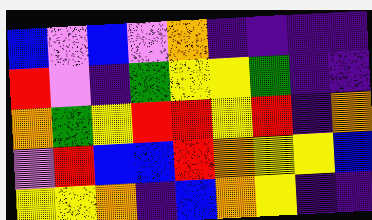[["blue", "violet", "blue", "violet", "orange", "indigo", "indigo", "indigo", "indigo"], ["red", "violet", "indigo", "green", "yellow", "yellow", "green", "indigo", "indigo"], ["orange", "green", "yellow", "red", "red", "yellow", "red", "indigo", "orange"], ["violet", "red", "blue", "blue", "red", "orange", "yellow", "yellow", "blue"], ["yellow", "yellow", "orange", "indigo", "blue", "orange", "yellow", "indigo", "indigo"]]